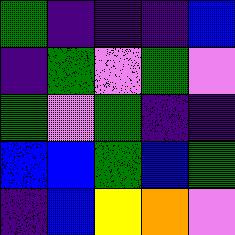[["green", "indigo", "indigo", "indigo", "blue"], ["indigo", "green", "violet", "green", "violet"], ["green", "violet", "green", "indigo", "indigo"], ["blue", "blue", "green", "blue", "green"], ["indigo", "blue", "yellow", "orange", "violet"]]